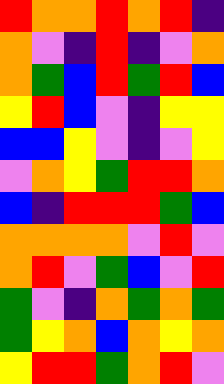[["red", "orange", "orange", "red", "orange", "red", "indigo"], ["orange", "violet", "indigo", "red", "indigo", "violet", "orange"], ["orange", "green", "blue", "red", "green", "red", "blue"], ["yellow", "red", "blue", "violet", "indigo", "yellow", "yellow"], ["blue", "blue", "yellow", "violet", "indigo", "violet", "yellow"], ["violet", "orange", "yellow", "green", "red", "red", "orange"], ["blue", "indigo", "red", "red", "red", "green", "blue"], ["orange", "orange", "orange", "orange", "violet", "red", "violet"], ["orange", "red", "violet", "green", "blue", "violet", "red"], ["green", "violet", "indigo", "orange", "green", "orange", "green"], ["green", "yellow", "orange", "blue", "orange", "yellow", "orange"], ["yellow", "red", "red", "green", "orange", "red", "violet"]]